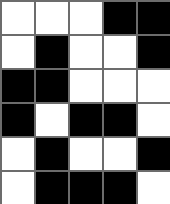[["white", "white", "white", "black", "black"], ["white", "black", "white", "white", "black"], ["black", "black", "white", "white", "white"], ["black", "white", "black", "black", "white"], ["white", "black", "white", "white", "black"], ["white", "black", "black", "black", "white"]]